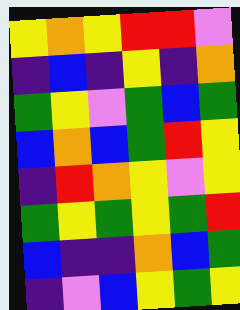[["yellow", "orange", "yellow", "red", "red", "violet"], ["indigo", "blue", "indigo", "yellow", "indigo", "orange"], ["green", "yellow", "violet", "green", "blue", "green"], ["blue", "orange", "blue", "green", "red", "yellow"], ["indigo", "red", "orange", "yellow", "violet", "yellow"], ["green", "yellow", "green", "yellow", "green", "red"], ["blue", "indigo", "indigo", "orange", "blue", "green"], ["indigo", "violet", "blue", "yellow", "green", "yellow"]]